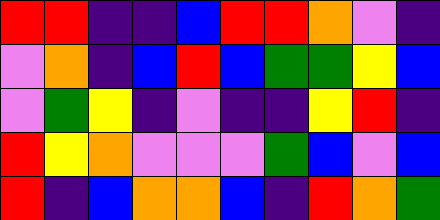[["red", "red", "indigo", "indigo", "blue", "red", "red", "orange", "violet", "indigo"], ["violet", "orange", "indigo", "blue", "red", "blue", "green", "green", "yellow", "blue"], ["violet", "green", "yellow", "indigo", "violet", "indigo", "indigo", "yellow", "red", "indigo"], ["red", "yellow", "orange", "violet", "violet", "violet", "green", "blue", "violet", "blue"], ["red", "indigo", "blue", "orange", "orange", "blue", "indigo", "red", "orange", "green"]]